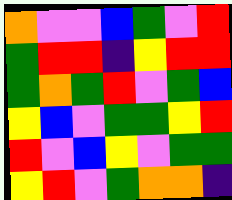[["orange", "violet", "violet", "blue", "green", "violet", "red"], ["green", "red", "red", "indigo", "yellow", "red", "red"], ["green", "orange", "green", "red", "violet", "green", "blue"], ["yellow", "blue", "violet", "green", "green", "yellow", "red"], ["red", "violet", "blue", "yellow", "violet", "green", "green"], ["yellow", "red", "violet", "green", "orange", "orange", "indigo"]]